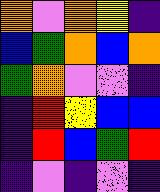[["orange", "violet", "orange", "yellow", "indigo"], ["blue", "green", "orange", "blue", "orange"], ["green", "orange", "violet", "violet", "indigo"], ["indigo", "red", "yellow", "blue", "blue"], ["indigo", "red", "blue", "green", "red"], ["indigo", "violet", "indigo", "violet", "indigo"]]